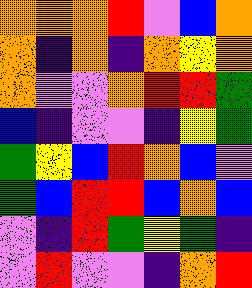[["orange", "orange", "orange", "red", "violet", "blue", "orange"], ["orange", "indigo", "orange", "indigo", "orange", "yellow", "orange"], ["orange", "violet", "violet", "orange", "red", "red", "green"], ["blue", "indigo", "violet", "violet", "indigo", "yellow", "green"], ["green", "yellow", "blue", "red", "orange", "blue", "violet"], ["green", "blue", "red", "red", "blue", "orange", "blue"], ["violet", "indigo", "red", "green", "yellow", "green", "indigo"], ["violet", "red", "violet", "violet", "indigo", "orange", "red"]]